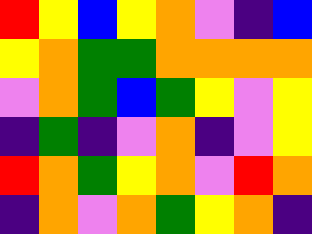[["red", "yellow", "blue", "yellow", "orange", "violet", "indigo", "blue"], ["yellow", "orange", "green", "green", "orange", "orange", "orange", "orange"], ["violet", "orange", "green", "blue", "green", "yellow", "violet", "yellow"], ["indigo", "green", "indigo", "violet", "orange", "indigo", "violet", "yellow"], ["red", "orange", "green", "yellow", "orange", "violet", "red", "orange"], ["indigo", "orange", "violet", "orange", "green", "yellow", "orange", "indigo"]]